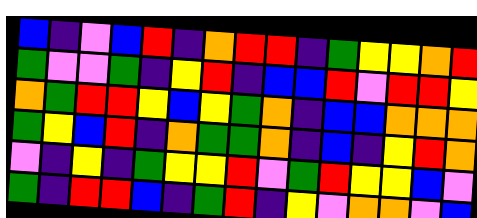[["blue", "indigo", "violet", "blue", "red", "indigo", "orange", "red", "red", "indigo", "green", "yellow", "yellow", "orange", "red"], ["green", "violet", "violet", "green", "indigo", "yellow", "red", "indigo", "blue", "blue", "red", "violet", "red", "red", "yellow"], ["orange", "green", "red", "red", "yellow", "blue", "yellow", "green", "orange", "indigo", "blue", "blue", "orange", "orange", "orange"], ["green", "yellow", "blue", "red", "indigo", "orange", "green", "green", "orange", "indigo", "blue", "indigo", "yellow", "red", "orange"], ["violet", "indigo", "yellow", "indigo", "green", "yellow", "yellow", "red", "violet", "green", "red", "yellow", "yellow", "blue", "violet"], ["green", "indigo", "red", "red", "blue", "indigo", "green", "red", "indigo", "yellow", "violet", "orange", "orange", "violet", "blue"]]